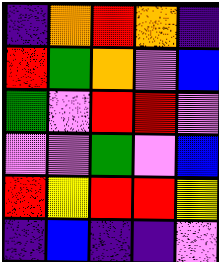[["indigo", "orange", "red", "orange", "indigo"], ["red", "green", "orange", "violet", "blue"], ["green", "violet", "red", "red", "violet"], ["violet", "violet", "green", "violet", "blue"], ["red", "yellow", "red", "red", "yellow"], ["indigo", "blue", "indigo", "indigo", "violet"]]